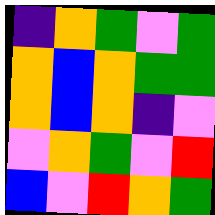[["indigo", "orange", "green", "violet", "green"], ["orange", "blue", "orange", "green", "green"], ["orange", "blue", "orange", "indigo", "violet"], ["violet", "orange", "green", "violet", "red"], ["blue", "violet", "red", "orange", "green"]]